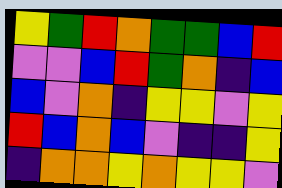[["yellow", "green", "red", "orange", "green", "green", "blue", "red"], ["violet", "violet", "blue", "red", "green", "orange", "indigo", "blue"], ["blue", "violet", "orange", "indigo", "yellow", "yellow", "violet", "yellow"], ["red", "blue", "orange", "blue", "violet", "indigo", "indigo", "yellow"], ["indigo", "orange", "orange", "yellow", "orange", "yellow", "yellow", "violet"]]